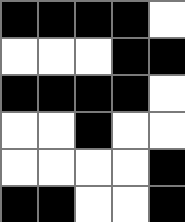[["black", "black", "black", "black", "white"], ["white", "white", "white", "black", "black"], ["black", "black", "black", "black", "white"], ["white", "white", "black", "white", "white"], ["white", "white", "white", "white", "black"], ["black", "black", "white", "white", "black"]]